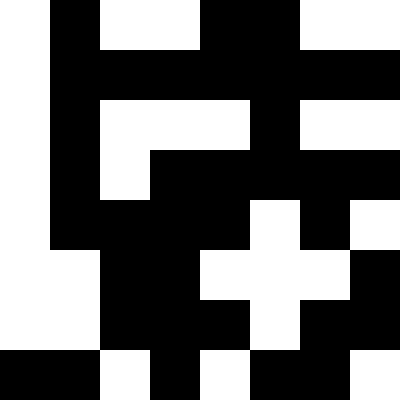[["white", "black", "white", "white", "black", "black", "white", "white"], ["white", "black", "black", "black", "black", "black", "black", "black"], ["white", "black", "white", "white", "white", "black", "white", "white"], ["white", "black", "white", "black", "black", "black", "black", "black"], ["white", "black", "black", "black", "black", "white", "black", "white"], ["white", "white", "black", "black", "white", "white", "white", "black"], ["white", "white", "black", "black", "black", "white", "black", "black"], ["black", "black", "white", "black", "white", "black", "black", "white"]]